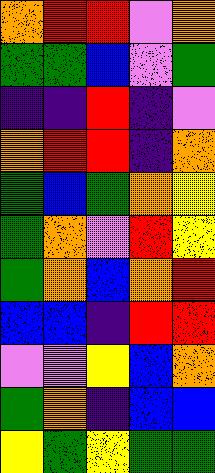[["orange", "red", "red", "violet", "orange"], ["green", "green", "blue", "violet", "green"], ["indigo", "indigo", "red", "indigo", "violet"], ["orange", "red", "red", "indigo", "orange"], ["green", "blue", "green", "orange", "yellow"], ["green", "orange", "violet", "red", "yellow"], ["green", "orange", "blue", "orange", "red"], ["blue", "blue", "indigo", "red", "red"], ["violet", "violet", "yellow", "blue", "orange"], ["green", "orange", "indigo", "blue", "blue"], ["yellow", "green", "yellow", "green", "green"]]